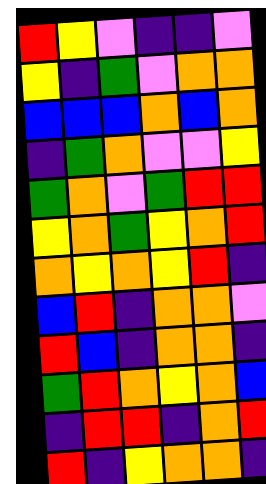[["red", "yellow", "violet", "indigo", "indigo", "violet"], ["yellow", "indigo", "green", "violet", "orange", "orange"], ["blue", "blue", "blue", "orange", "blue", "orange"], ["indigo", "green", "orange", "violet", "violet", "yellow"], ["green", "orange", "violet", "green", "red", "red"], ["yellow", "orange", "green", "yellow", "orange", "red"], ["orange", "yellow", "orange", "yellow", "red", "indigo"], ["blue", "red", "indigo", "orange", "orange", "violet"], ["red", "blue", "indigo", "orange", "orange", "indigo"], ["green", "red", "orange", "yellow", "orange", "blue"], ["indigo", "red", "red", "indigo", "orange", "red"], ["red", "indigo", "yellow", "orange", "orange", "indigo"]]